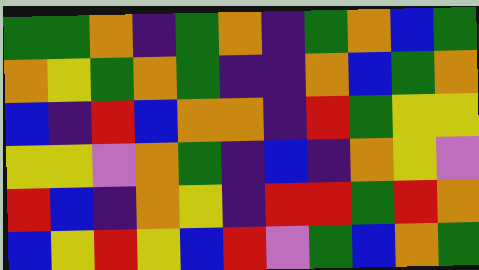[["green", "green", "orange", "indigo", "green", "orange", "indigo", "green", "orange", "blue", "green"], ["orange", "yellow", "green", "orange", "green", "indigo", "indigo", "orange", "blue", "green", "orange"], ["blue", "indigo", "red", "blue", "orange", "orange", "indigo", "red", "green", "yellow", "yellow"], ["yellow", "yellow", "violet", "orange", "green", "indigo", "blue", "indigo", "orange", "yellow", "violet"], ["red", "blue", "indigo", "orange", "yellow", "indigo", "red", "red", "green", "red", "orange"], ["blue", "yellow", "red", "yellow", "blue", "red", "violet", "green", "blue", "orange", "green"]]